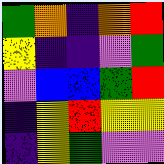[["green", "orange", "indigo", "orange", "red"], ["yellow", "indigo", "indigo", "violet", "green"], ["violet", "blue", "blue", "green", "red"], ["indigo", "yellow", "red", "yellow", "yellow"], ["indigo", "yellow", "green", "violet", "violet"]]